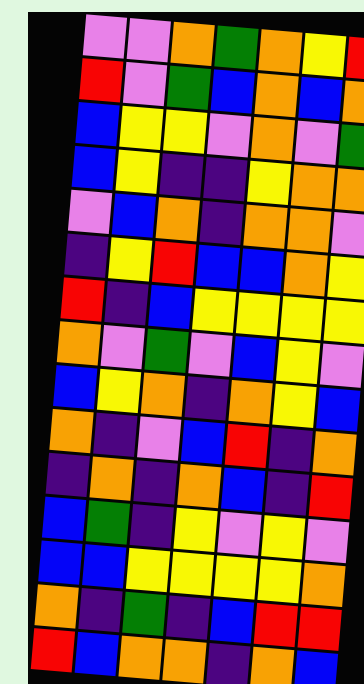[["violet", "violet", "orange", "green", "orange", "yellow", "red"], ["red", "violet", "green", "blue", "orange", "blue", "orange"], ["blue", "yellow", "yellow", "violet", "orange", "violet", "green"], ["blue", "yellow", "indigo", "indigo", "yellow", "orange", "orange"], ["violet", "blue", "orange", "indigo", "orange", "orange", "violet"], ["indigo", "yellow", "red", "blue", "blue", "orange", "yellow"], ["red", "indigo", "blue", "yellow", "yellow", "yellow", "yellow"], ["orange", "violet", "green", "violet", "blue", "yellow", "violet"], ["blue", "yellow", "orange", "indigo", "orange", "yellow", "blue"], ["orange", "indigo", "violet", "blue", "red", "indigo", "orange"], ["indigo", "orange", "indigo", "orange", "blue", "indigo", "red"], ["blue", "green", "indigo", "yellow", "violet", "yellow", "violet"], ["blue", "blue", "yellow", "yellow", "yellow", "yellow", "orange"], ["orange", "indigo", "green", "indigo", "blue", "red", "red"], ["red", "blue", "orange", "orange", "indigo", "orange", "blue"]]